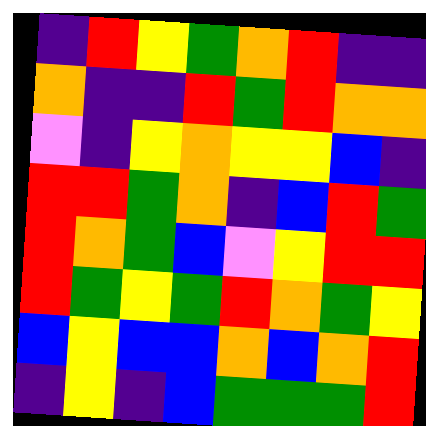[["indigo", "red", "yellow", "green", "orange", "red", "indigo", "indigo"], ["orange", "indigo", "indigo", "red", "green", "red", "orange", "orange"], ["violet", "indigo", "yellow", "orange", "yellow", "yellow", "blue", "indigo"], ["red", "red", "green", "orange", "indigo", "blue", "red", "green"], ["red", "orange", "green", "blue", "violet", "yellow", "red", "red"], ["red", "green", "yellow", "green", "red", "orange", "green", "yellow"], ["blue", "yellow", "blue", "blue", "orange", "blue", "orange", "red"], ["indigo", "yellow", "indigo", "blue", "green", "green", "green", "red"]]